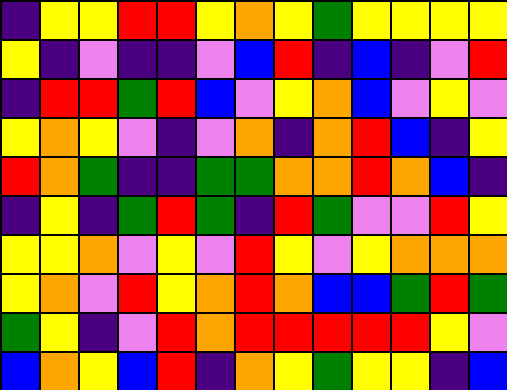[["indigo", "yellow", "yellow", "red", "red", "yellow", "orange", "yellow", "green", "yellow", "yellow", "yellow", "yellow"], ["yellow", "indigo", "violet", "indigo", "indigo", "violet", "blue", "red", "indigo", "blue", "indigo", "violet", "red"], ["indigo", "red", "red", "green", "red", "blue", "violet", "yellow", "orange", "blue", "violet", "yellow", "violet"], ["yellow", "orange", "yellow", "violet", "indigo", "violet", "orange", "indigo", "orange", "red", "blue", "indigo", "yellow"], ["red", "orange", "green", "indigo", "indigo", "green", "green", "orange", "orange", "red", "orange", "blue", "indigo"], ["indigo", "yellow", "indigo", "green", "red", "green", "indigo", "red", "green", "violet", "violet", "red", "yellow"], ["yellow", "yellow", "orange", "violet", "yellow", "violet", "red", "yellow", "violet", "yellow", "orange", "orange", "orange"], ["yellow", "orange", "violet", "red", "yellow", "orange", "red", "orange", "blue", "blue", "green", "red", "green"], ["green", "yellow", "indigo", "violet", "red", "orange", "red", "red", "red", "red", "red", "yellow", "violet"], ["blue", "orange", "yellow", "blue", "red", "indigo", "orange", "yellow", "green", "yellow", "yellow", "indigo", "blue"]]